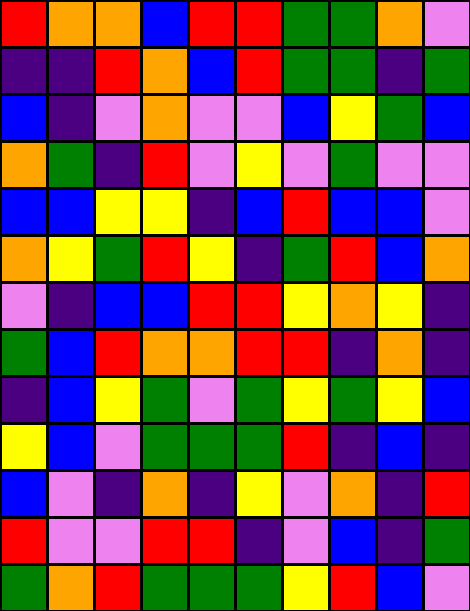[["red", "orange", "orange", "blue", "red", "red", "green", "green", "orange", "violet"], ["indigo", "indigo", "red", "orange", "blue", "red", "green", "green", "indigo", "green"], ["blue", "indigo", "violet", "orange", "violet", "violet", "blue", "yellow", "green", "blue"], ["orange", "green", "indigo", "red", "violet", "yellow", "violet", "green", "violet", "violet"], ["blue", "blue", "yellow", "yellow", "indigo", "blue", "red", "blue", "blue", "violet"], ["orange", "yellow", "green", "red", "yellow", "indigo", "green", "red", "blue", "orange"], ["violet", "indigo", "blue", "blue", "red", "red", "yellow", "orange", "yellow", "indigo"], ["green", "blue", "red", "orange", "orange", "red", "red", "indigo", "orange", "indigo"], ["indigo", "blue", "yellow", "green", "violet", "green", "yellow", "green", "yellow", "blue"], ["yellow", "blue", "violet", "green", "green", "green", "red", "indigo", "blue", "indigo"], ["blue", "violet", "indigo", "orange", "indigo", "yellow", "violet", "orange", "indigo", "red"], ["red", "violet", "violet", "red", "red", "indigo", "violet", "blue", "indigo", "green"], ["green", "orange", "red", "green", "green", "green", "yellow", "red", "blue", "violet"]]